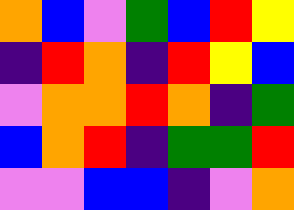[["orange", "blue", "violet", "green", "blue", "red", "yellow"], ["indigo", "red", "orange", "indigo", "red", "yellow", "blue"], ["violet", "orange", "orange", "red", "orange", "indigo", "green"], ["blue", "orange", "red", "indigo", "green", "green", "red"], ["violet", "violet", "blue", "blue", "indigo", "violet", "orange"]]